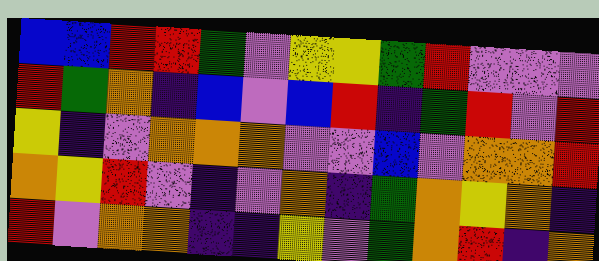[["blue", "blue", "red", "red", "green", "violet", "yellow", "yellow", "green", "red", "violet", "violet", "violet"], ["red", "green", "orange", "indigo", "blue", "violet", "blue", "red", "indigo", "green", "red", "violet", "red"], ["yellow", "indigo", "violet", "orange", "orange", "orange", "violet", "violet", "blue", "violet", "orange", "orange", "red"], ["orange", "yellow", "red", "violet", "indigo", "violet", "orange", "indigo", "green", "orange", "yellow", "orange", "indigo"], ["red", "violet", "orange", "orange", "indigo", "indigo", "yellow", "violet", "green", "orange", "red", "indigo", "orange"]]